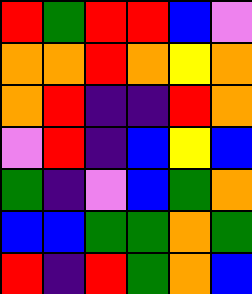[["red", "green", "red", "red", "blue", "violet"], ["orange", "orange", "red", "orange", "yellow", "orange"], ["orange", "red", "indigo", "indigo", "red", "orange"], ["violet", "red", "indigo", "blue", "yellow", "blue"], ["green", "indigo", "violet", "blue", "green", "orange"], ["blue", "blue", "green", "green", "orange", "green"], ["red", "indigo", "red", "green", "orange", "blue"]]